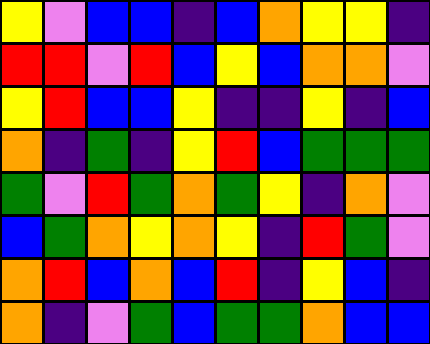[["yellow", "violet", "blue", "blue", "indigo", "blue", "orange", "yellow", "yellow", "indigo"], ["red", "red", "violet", "red", "blue", "yellow", "blue", "orange", "orange", "violet"], ["yellow", "red", "blue", "blue", "yellow", "indigo", "indigo", "yellow", "indigo", "blue"], ["orange", "indigo", "green", "indigo", "yellow", "red", "blue", "green", "green", "green"], ["green", "violet", "red", "green", "orange", "green", "yellow", "indigo", "orange", "violet"], ["blue", "green", "orange", "yellow", "orange", "yellow", "indigo", "red", "green", "violet"], ["orange", "red", "blue", "orange", "blue", "red", "indigo", "yellow", "blue", "indigo"], ["orange", "indigo", "violet", "green", "blue", "green", "green", "orange", "blue", "blue"]]